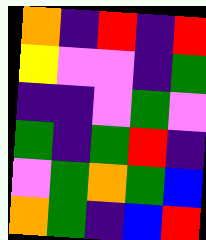[["orange", "indigo", "red", "indigo", "red"], ["yellow", "violet", "violet", "indigo", "green"], ["indigo", "indigo", "violet", "green", "violet"], ["green", "indigo", "green", "red", "indigo"], ["violet", "green", "orange", "green", "blue"], ["orange", "green", "indigo", "blue", "red"]]